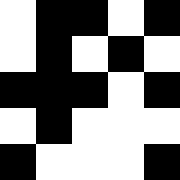[["white", "black", "black", "white", "black"], ["white", "black", "white", "black", "white"], ["black", "black", "black", "white", "black"], ["white", "black", "white", "white", "white"], ["black", "white", "white", "white", "black"]]